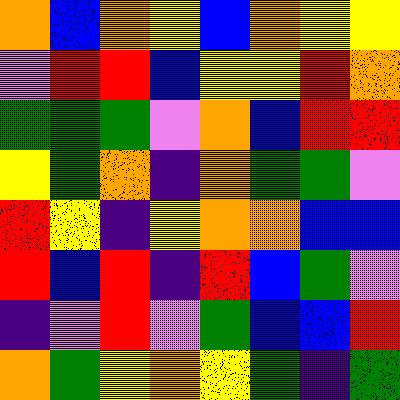[["orange", "blue", "orange", "yellow", "blue", "orange", "yellow", "yellow"], ["violet", "red", "red", "blue", "yellow", "yellow", "red", "orange"], ["green", "green", "green", "violet", "orange", "blue", "red", "red"], ["yellow", "green", "orange", "indigo", "orange", "green", "green", "violet"], ["red", "yellow", "indigo", "yellow", "orange", "orange", "blue", "blue"], ["red", "blue", "red", "indigo", "red", "blue", "green", "violet"], ["indigo", "violet", "red", "violet", "green", "blue", "blue", "red"], ["orange", "green", "yellow", "orange", "yellow", "green", "indigo", "green"]]